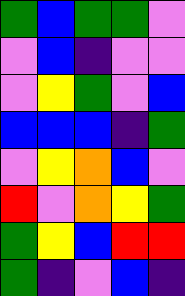[["green", "blue", "green", "green", "violet"], ["violet", "blue", "indigo", "violet", "violet"], ["violet", "yellow", "green", "violet", "blue"], ["blue", "blue", "blue", "indigo", "green"], ["violet", "yellow", "orange", "blue", "violet"], ["red", "violet", "orange", "yellow", "green"], ["green", "yellow", "blue", "red", "red"], ["green", "indigo", "violet", "blue", "indigo"]]